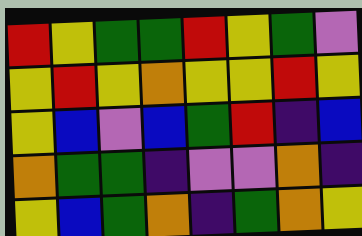[["red", "yellow", "green", "green", "red", "yellow", "green", "violet"], ["yellow", "red", "yellow", "orange", "yellow", "yellow", "red", "yellow"], ["yellow", "blue", "violet", "blue", "green", "red", "indigo", "blue"], ["orange", "green", "green", "indigo", "violet", "violet", "orange", "indigo"], ["yellow", "blue", "green", "orange", "indigo", "green", "orange", "yellow"]]